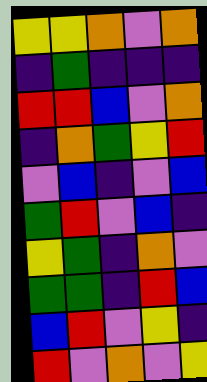[["yellow", "yellow", "orange", "violet", "orange"], ["indigo", "green", "indigo", "indigo", "indigo"], ["red", "red", "blue", "violet", "orange"], ["indigo", "orange", "green", "yellow", "red"], ["violet", "blue", "indigo", "violet", "blue"], ["green", "red", "violet", "blue", "indigo"], ["yellow", "green", "indigo", "orange", "violet"], ["green", "green", "indigo", "red", "blue"], ["blue", "red", "violet", "yellow", "indigo"], ["red", "violet", "orange", "violet", "yellow"]]